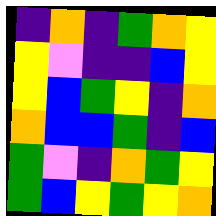[["indigo", "orange", "indigo", "green", "orange", "yellow"], ["yellow", "violet", "indigo", "indigo", "blue", "yellow"], ["yellow", "blue", "green", "yellow", "indigo", "orange"], ["orange", "blue", "blue", "green", "indigo", "blue"], ["green", "violet", "indigo", "orange", "green", "yellow"], ["green", "blue", "yellow", "green", "yellow", "orange"]]